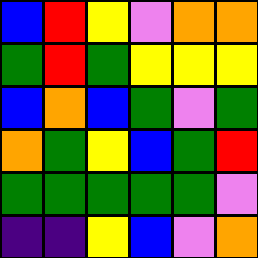[["blue", "red", "yellow", "violet", "orange", "orange"], ["green", "red", "green", "yellow", "yellow", "yellow"], ["blue", "orange", "blue", "green", "violet", "green"], ["orange", "green", "yellow", "blue", "green", "red"], ["green", "green", "green", "green", "green", "violet"], ["indigo", "indigo", "yellow", "blue", "violet", "orange"]]